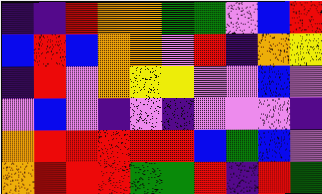[["indigo", "indigo", "red", "orange", "orange", "green", "green", "violet", "blue", "red"], ["blue", "red", "blue", "orange", "orange", "violet", "red", "indigo", "orange", "yellow"], ["indigo", "red", "violet", "orange", "yellow", "yellow", "violet", "violet", "blue", "violet"], ["violet", "blue", "violet", "indigo", "violet", "indigo", "violet", "violet", "violet", "indigo"], ["orange", "red", "red", "red", "red", "red", "blue", "green", "blue", "violet"], ["orange", "red", "red", "red", "green", "green", "red", "indigo", "red", "green"]]